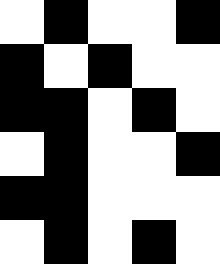[["white", "black", "white", "white", "black"], ["black", "white", "black", "white", "white"], ["black", "black", "white", "black", "white"], ["white", "black", "white", "white", "black"], ["black", "black", "white", "white", "white"], ["white", "black", "white", "black", "white"]]